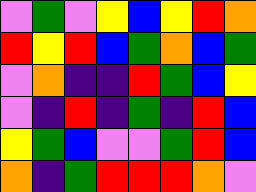[["violet", "green", "violet", "yellow", "blue", "yellow", "red", "orange"], ["red", "yellow", "red", "blue", "green", "orange", "blue", "green"], ["violet", "orange", "indigo", "indigo", "red", "green", "blue", "yellow"], ["violet", "indigo", "red", "indigo", "green", "indigo", "red", "blue"], ["yellow", "green", "blue", "violet", "violet", "green", "red", "blue"], ["orange", "indigo", "green", "red", "red", "red", "orange", "violet"]]